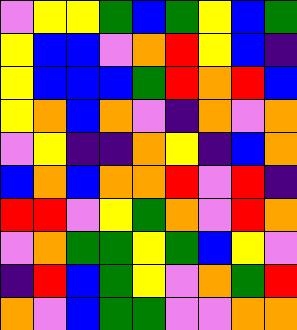[["violet", "yellow", "yellow", "green", "blue", "green", "yellow", "blue", "green"], ["yellow", "blue", "blue", "violet", "orange", "red", "yellow", "blue", "indigo"], ["yellow", "blue", "blue", "blue", "green", "red", "orange", "red", "blue"], ["yellow", "orange", "blue", "orange", "violet", "indigo", "orange", "violet", "orange"], ["violet", "yellow", "indigo", "indigo", "orange", "yellow", "indigo", "blue", "orange"], ["blue", "orange", "blue", "orange", "orange", "red", "violet", "red", "indigo"], ["red", "red", "violet", "yellow", "green", "orange", "violet", "red", "orange"], ["violet", "orange", "green", "green", "yellow", "green", "blue", "yellow", "violet"], ["indigo", "red", "blue", "green", "yellow", "violet", "orange", "green", "red"], ["orange", "violet", "blue", "green", "green", "violet", "violet", "orange", "orange"]]